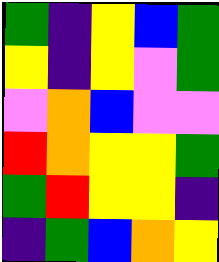[["green", "indigo", "yellow", "blue", "green"], ["yellow", "indigo", "yellow", "violet", "green"], ["violet", "orange", "blue", "violet", "violet"], ["red", "orange", "yellow", "yellow", "green"], ["green", "red", "yellow", "yellow", "indigo"], ["indigo", "green", "blue", "orange", "yellow"]]